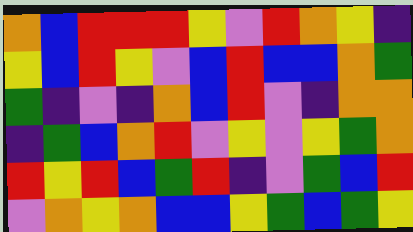[["orange", "blue", "red", "red", "red", "yellow", "violet", "red", "orange", "yellow", "indigo"], ["yellow", "blue", "red", "yellow", "violet", "blue", "red", "blue", "blue", "orange", "green"], ["green", "indigo", "violet", "indigo", "orange", "blue", "red", "violet", "indigo", "orange", "orange"], ["indigo", "green", "blue", "orange", "red", "violet", "yellow", "violet", "yellow", "green", "orange"], ["red", "yellow", "red", "blue", "green", "red", "indigo", "violet", "green", "blue", "red"], ["violet", "orange", "yellow", "orange", "blue", "blue", "yellow", "green", "blue", "green", "yellow"]]